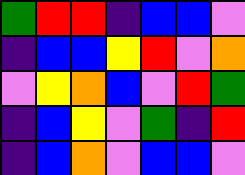[["green", "red", "red", "indigo", "blue", "blue", "violet"], ["indigo", "blue", "blue", "yellow", "red", "violet", "orange"], ["violet", "yellow", "orange", "blue", "violet", "red", "green"], ["indigo", "blue", "yellow", "violet", "green", "indigo", "red"], ["indigo", "blue", "orange", "violet", "blue", "blue", "violet"]]